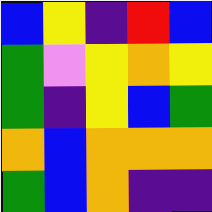[["blue", "yellow", "indigo", "red", "blue"], ["green", "violet", "yellow", "orange", "yellow"], ["green", "indigo", "yellow", "blue", "green"], ["orange", "blue", "orange", "orange", "orange"], ["green", "blue", "orange", "indigo", "indigo"]]